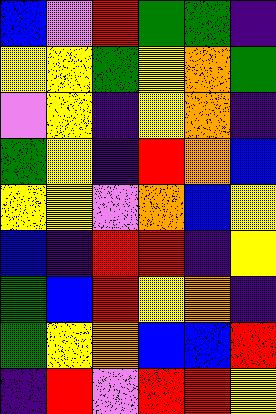[["blue", "violet", "red", "green", "green", "indigo"], ["yellow", "yellow", "green", "yellow", "orange", "green"], ["violet", "yellow", "indigo", "yellow", "orange", "indigo"], ["green", "yellow", "indigo", "red", "orange", "blue"], ["yellow", "yellow", "violet", "orange", "blue", "yellow"], ["blue", "indigo", "red", "red", "indigo", "yellow"], ["green", "blue", "red", "yellow", "orange", "indigo"], ["green", "yellow", "orange", "blue", "blue", "red"], ["indigo", "red", "violet", "red", "red", "yellow"]]